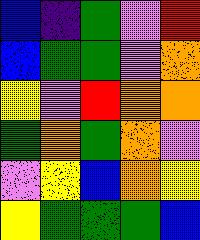[["blue", "indigo", "green", "violet", "red"], ["blue", "green", "green", "violet", "orange"], ["yellow", "violet", "red", "orange", "orange"], ["green", "orange", "green", "orange", "violet"], ["violet", "yellow", "blue", "orange", "yellow"], ["yellow", "green", "green", "green", "blue"]]